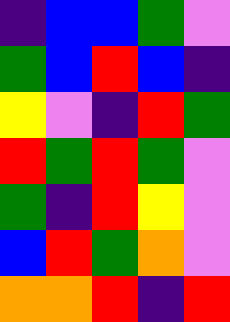[["indigo", "blue", "blue", "green", "violet"], ["green", "blue", "red", "blue", "indigo"], ["yellow", "violet", "indigo", "red", "green"], ["red", "green", "red", "green", "violet"], ["green", "indigo", "red", "yellow", "violet"], ["blue", "red", "green", "orange", "violet"], ["orange", "orange", "red", "indigo", "red"]]